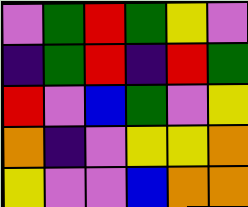[["violet", "green", "red", "green", "yellow", "violet"], ["indigo", "green", "red", "indigo", "red", "green"], ["red", "violet", "blue", "green", "violet", "yellow"], ["orange", "indigo", "violet", "yellow", "yellow", "orange"], ["yellow", "violet", "violet", "blue", "orange", "orange"]]